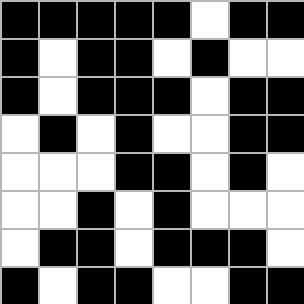[["black", "black", "black", "black", "black", "white", "black", "black"], ["black", "white", "black", "black", "white", "black", "white", "white"], ["black", "white", "black", "black", "black", "white", "black", "black"], ["white", "black", "white", "black", "white", "white", "black", "black"], ["white", "white", "white", "black", "black", "white", "black", "white"], ["white", "white", "black", "white", "black", "white", "white", "white"], ["white", "black", "black", "white", "black", "black", "black", "white"], ["black", "white", "black", "black", "white", "white", "black", "black"]]